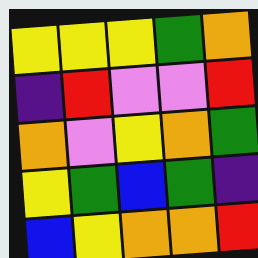[["yellow", "yellow", "yellow", "green", "orange"], ["indigo", "red", "violet", "violet", "red"], ["orange", "violet", "yellow", "orange", "green"], ["yellow", "green", "blue", "green", "indigo"], ["blue", "yellow", "orange", "orange", "red"]]